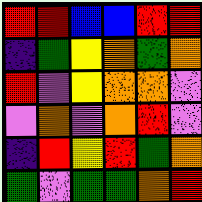[["red", "red", "blue", "blue", "red", "red"], ["indigo", "green", "yellow", "orange", "green", "orange"], ["red", "violet", "yellow", "orange", "orange", "violet"], ["violet", "orange", "violet", "orange", "red", "violet"], ["indigo", "red", "yellow", "red", "green", "orange"], ["green", "violet", "green", "green", "orange", "red"]]